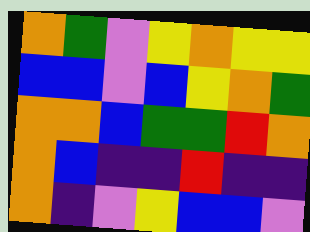[["orange", "green", "violet", "yellow", "orange", "yellow", "yellow"], ["blue", "blue", "violet", "blue", "yellow", "orange", "green"], ["orange", "orange", "blue", "green", "green", "red", "orange"], ["orange", "blue", "indigo", "indigo", "red", "indigo", "indigo"], ["orange", "indigo", "violet", "yellow", "blue", "blue", "violet"]]